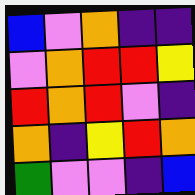[["blue", "violet", "orange", "indigo", "indigo"], ["violet", "orange", "red", "red", "yellow"], ["red", "orange", "red", "violet", "indigo"], ["orange", "indigo", "yellow", "red", "orange"], ["green", "violet", "violet", "indigo", "blue"]]